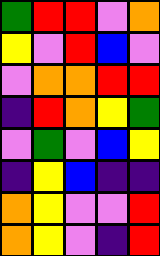[["green", "red", "red", "violet", "orange"], ["yellow", "violet", "red", "blue", "violet"], ["violet", "orange", "orange", "red", "red"], ["indigo", "red", "orange", "yellow", "green"], ["violet", "green", "violet", "blue", "yellow"], ["indigo", "yellow", "blue", "indigo", "indigo"], ["orange", "yellow", "violet", "violet", "red"], ["orange", "yellow", "violet", "indigo", "red"]]